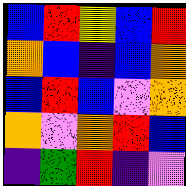[["blue", "red", "yellow", "blue", "red"], ["orange", "blue", "indigo", "blue", "orange"], ["blue", "red", "blue", "violet", "orange"], ["orange", "violet", "orange", "red", "blue"], ["indigo", "green", "red", "indigo", "violet"]]